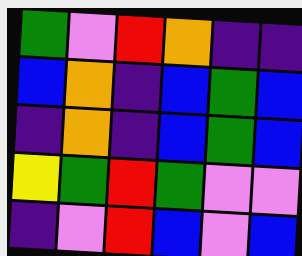[["green", "violet", "red", "orange", "indigo", "indigo"], ["blue", "orange", "indigo", "blue", "green", "blue"], ["indigo", "orange", "indigo", "blue", "green", "blue"], ["yellow", "green", "red", "green", "violet", "violet"], ["indigo", "violet", "red", "blue", "violet", "blue"]]